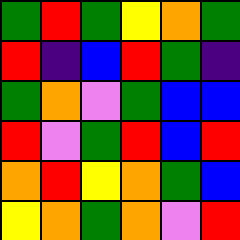[["green", "red", "green", "yellow", "orange", "green"], ["red", "indigo", "blue", "red", "green", "indigo"], ["green", "orange", "violet", "green", "blue", "blue"], ["red", "violet", "green", "red", "blue", "red"], ["orange", "red", "yellow", "orange", "green", "blue"], ["yellow", "orange", "green", "orange", "violet", "red"]]